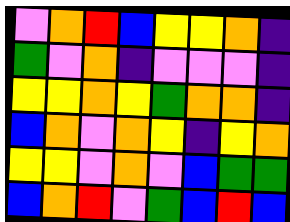[["violet", "orange", "red", "blue", "yellow", "yellow", "orange", "indigo"], ["green", "violet", "orange", "indigo", "violet", "violet", "violet", "indigo"], ["yellow", "yellow", "orange", "yellow", "green", "orange", "orange", "indigo"], ["blue", "orange", "violet", "orange", "yellow", "indigo", "yellow", "orange"], ["yellow", "yellow", "violet", "orange", "violet", "blue", "green", "green"], ["blue", "orange", "red", "violet", "green", "blue", "red", "blue"]]